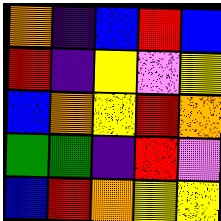[["orange", "indigo", "blue", "red", "blue"], ["red", "indigo", "yellow", "violet", "yellow"], ["blue", "orange", "yellow", "red", "orange"], ["green", "green", "indigo", "red", "violet"], ["blue", "red", "orange", "yellow", "yellow"]]